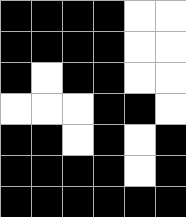[["black", "black", "black", "black", "white", "white"], ["black", "black", "black", "black", "white", "white"], ["black", "white", "black", "black", "white", "white"], ["white", "white", "white", "black", "black", "white"], ["black", "black", "white", "black", "white", "black"], ["black", "black", "black", "black", "white", "black"], ["black", "black", "black", "black", "black", "black"]]